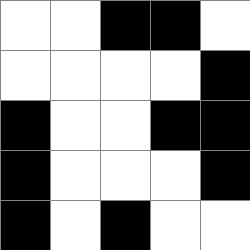[["white", "white", "black", "black", "white"], ["white", "white", "white", "white", "black"], ["black", "white", "white", "black", "black"], ["black", "white", "white", "white", "black"], ["black", "white", "black", "white", "white"]]